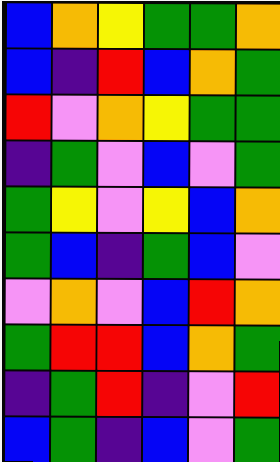[["blue", "orange", "yellow", "green", "green", "orange"], ["blue", "indigo", "red", "blue", "orange", "green"], ["red", "violet", "orange", "yellow", "green", "green"], ["indigo", "green", "violet", "blue", "violet", "green"], ["green", "yellow", "violet", "yellow", "blue", "orange"], ["green", "blue", "indigo", "green", "blue", "violet"], ["violet", "orange", "violet", "blue", "red", "orange"], ["green", "red", "red", "blue", "orange", "green"], ["indigo", "green", "red", "indigo", "violet", "red"], ["blue", "green", "indigo", "blue", "violet", "green"]]